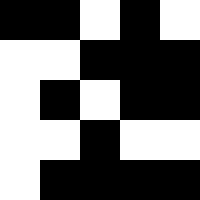[["black", "black", "white", "black", "white"], ["white", "white", "black", "black", "black"], ["white", "black", "white", "black", "black"], ["white", "white", "black", "white", "white"], ["white", "black", "black", "black", "black"]]